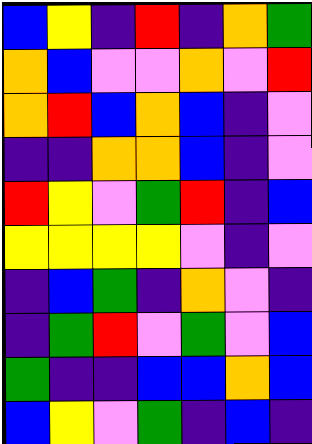[["blue", "yellow", "indigo", "red", "indigo", "orange", "green"], ["orange", "blue", "violet", "violet", "orange", "violet", "red"], ["orange", "red", "blue", "orange", "blue", "indigo", "violet"], ["indigo", "indigo", "orange", "orange", "blue", "indigo", "violet"], ["red", "yellow", "violet", "green", "red", "indigo", "blue"], ["yellow", "yellow", "yellow", "yellow", "violet", "indigo", "violet"], ["indigo", "blue", "green", "indigo", "orange", "violet", "indigo"], ["indigo", "green", "red", "violet", "green", "violet", "blue"], ["green", "indigo", "indigo", "blue", "blue", "orange", "blue"], ["blue", "yellow", "violet", "green", "indigo", "blue", "indigo"]]